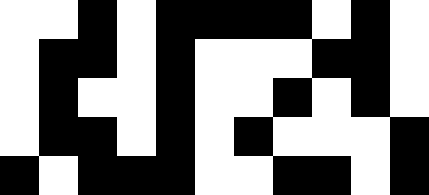[["white", "white", "black", "white", "black", "black", "black", "black", "white", "black", "white"], ["white", "black", "black", "white", "black", "white", "white", "white", "black", "black", "white"], ["white", "black", "white", "white", "black", "white", "white", "black", "white", "black", "white"], ["white", "black", "black", "white", "black", "white", "black", "white", "white", "white", "black"], ["black", "white", "black", "black", "black", "white", "white", "black", "black", "white", "black"]]